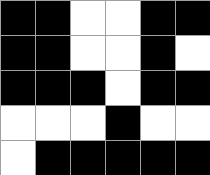[["black", "black", "white", "white", "black", "black"], ["black", "black", "white", "white", "black", "white"], ["black", "black", "black", "white", "black", "black"], ["white", "white", "white", "black", "white", "white"], ["white", "black", "black", "black", "black", "black"]]